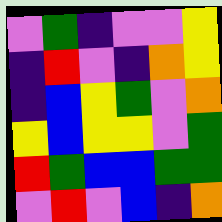[["violet", "green", "indigo", "violet", "violet", "yellow"], ["indigo", "red", "violet", "indigo", "orange", "yellow"], ["indigo", "blue", "yellow", "green", "violet", "orange"], ["yellow", "blue", "yellow", "yellow", "violet", "green"], ["red", "green", "blue", "blue", "green", "green"], ["violet", "red", "violet", "blue", "indigo", "orange"]]